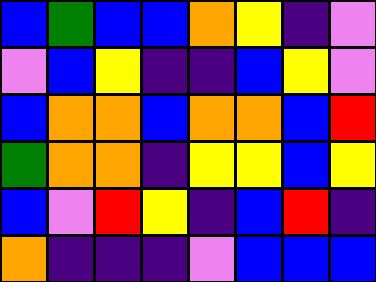[["blue", "green", "blue", "blue", "orange", "yellow", "indigo", "violet"], ["violet", "blue", "yellow", "indigo", "indigo", "blue", "yellow", "violet"], ["blue", "orange", "orange", "blue", "orange", "orange", "blue", "red"], ["green", "orange", "orange", "indigo", "yellow", "yellow", "blue", "yellow"], ["blue", "violet", "red", "yellow", "indigo", "blue", "red", "indigo"], ["orange", "indigo", "indigo", "indigo", "violet", "blue", "blue", "blue"]]